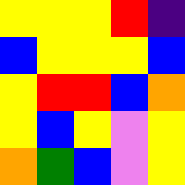[["yellow", "yellow", "yellow", "red", "indigo"], ["blue", "yellow", "yellow", "yellow", "blue"], ["yellow", "red", "red", "blue", "orange"], ["yellow", "blue", "yellow", "violet", "yellow"], ["orange", "green", "blue", "violet", "yellow"]]